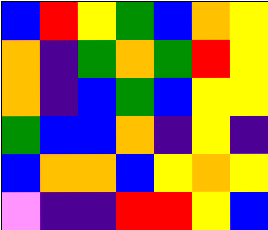[["blue", "red", "yellow", "green", "blue", "orange", "yellow"], ["orange", "indigo", "green", "orange", "green", "red", "yellow"], ["orange", "indigo", "blue", "green", "blue", "yellow", "yellow"], ["green", "blue", "blue", "orange", "indigo", "yellow", "indigo"], ["blue", "orange", "orange", "blue", "yellow", "orange", "yellow"], ["violet", "indigo", "indigo", "red", "red", "yellow", "blue"]]